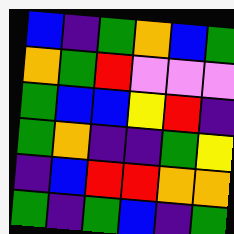[["blue", "indigo", "green", "orange", "blue", "green"], ["orange", "green", "red", "violet", "violet", "violet"], ["green", "blue", "blue", "yellow", "red", "indigo"], ["green", "orange", "indigo", "indigo", "green", "yellow"], ["indigo", "blue", "red", "red", "orange", "orange"], ["green", "indigo", "green", "blue", "indigo", "green"]]